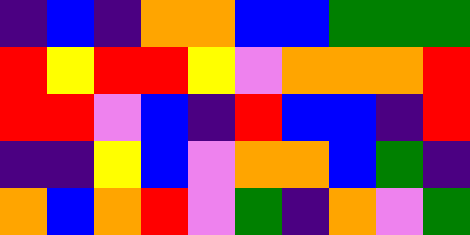[["indigo", "blue", "indigo", "orange", "orange", "blue", "blue", "green", "green", "green"], ["red", "yellow", "red", "red", "yellow", "violet", "orange", "orange", "orange", "red"], ["red", "red", "violet", "blue", "indigo", "red", "blue", "blue", "indigo", "red"], ["indigo", "indigo", "yellow", "blue", "violet", "orange", "orange", "blue", "green", "indigo"], ["orange", "blue", "orange", "red", "violet", "green", "indigo", "orange", "violet", "green"]]